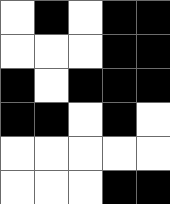[["white", "black", "white", "black", "black"], ["white", "white", "white", "black", "black"], ["black", "white", "black", "black", "black"], ["black", "black", "white", "black", "white"], ["white", "white", "white", "white", "white"], ["white", "white", "white", "black", "black"]]